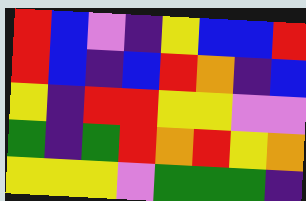[["red", "blue", "violet", "indigo", "yellow", "blue", "blue", "red"], ["red", "blue", "indigo", "blue", "red", "orange", "indigo", "blue"], ["yellow", "indigo", "red", "red", "yellow", "yellow", "violet", "violet"], ["green", "indigo", "green", "red", "orange", "red", "yellow", "orange"], ["yellow", "yellow", "yellow", "violet", "green", "green", "green", "indigo"]]